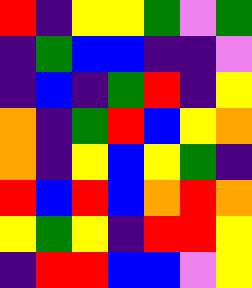[["red", "indigo", "yellow", "yellow", "green", "violet", "green"], ["indigo", "green", "blue", "blue", "indigo", "indigo", "violet"], ["indigo", "blue", "indigo", "green", "red", "indigo", "yellow"], ["orange", "indigo", "green", "red", "blue", "yellow", "orange"], ["orange", "indigo", "yellow", "blue", "yellow", "green", "indigo"], ["red", "blue", "red", "blue", "orange", "red", "orange"], ["yellow", "green", "yellow", "indigo", "red", "red", "yellow"], ["indigo", "red", "red", "blue", "blue", "violet", "yellow"]]